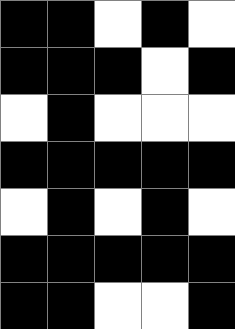[["black", "black", "white", "black", "white"], ["black", "black", "black", "white", "black"], ["white", "black", "white", "white", "white"], ["black", "black", "black", "black", "black"], ["white", "black", "white", "black", "white"], ["black", "black", "black", "black", "black"], ["black", "black", "white", "white", "black"]]